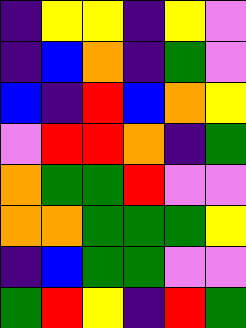[["indigo", "yellow", "yellow", "indigo", "yellow", "violet"], ["indigo", "blue", "orange", "indigo", "green", "violet"], ["blue", "indigo", "red", "blue", "orange", "yellow"], ["violet", "red", "red", "orange", "indigo", "green"], ["orange", "green", "green", "red", "violet", "violet"], ["orange", "orange", "green", "green", "green", "yellow"], ["indigo", "blue", "green", "green", "violet", "violet"], ["green", "red", "yellow", "indigo", "red", "green"]]